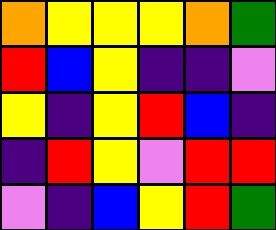[["orange", "yellow", "yellow", "yellow", "orange", "green"], ["red", "blue", "yellow", "indigo", "indigo", "violet"], ["yellow", "indigo", "yellow", "red", "blue", "indigo"], ["indigo", "red", "yellow", "violet", "red", "red"], ["violet", "indigo", "blue", "yellow", "red", "green"]]